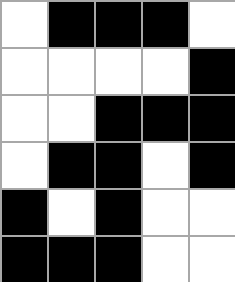[["white", "black", "black", "black", "white"], ["white", "white", "white", "white", "black"], ["white", "white", "black", "black", "black"], ["white", "black", "black", "white", "black"], ["black", "white", "black", "white", "white"], ["black", "black", "black", "white", "white"]]